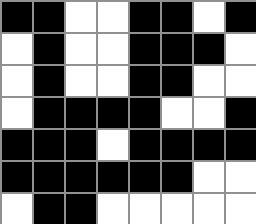[["black", "black", "white", "white", "black", "black", "white", "black"], ["white", "black", "white", "white", "black", "black", "black", "white"], ["white", "black", "white", "white", "black", "black", "white", "white"], ["white", "black", "black", "black", "black", "white", "white", "black"], ["black", "black", "black", "white", "black", "black", "black", "black"], ["black", "black", "black", "black", "black", "black", "white", "white"], ["white", "black", "black", "white", "white", "white", "white", "white"]]